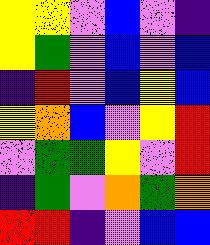[["yellow", "yellow", "violet", "blue", "violet", "indigo"], ["yellow", "green", "violet", "blue", "violet", "blue"], ["indigo", "red", "violet", "blue", "yellow", "blue"], ["yellow", "orange", "blue", "violet", "yellow", "red"], ["violet", "green", "green", "yellow", "violet", "red"], ["indigo", "green", "violet", "orange", "green", "orange"], ["red", "red", "indigo", "violet", "blue", "blue"]]